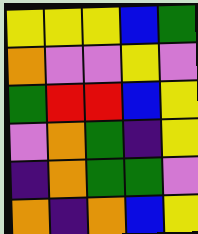[["yellow", "yellow", "yellow", "blue", "green"], ["orange", "violet", "violet", "yellow", "violet"], ["green", "red", "red", "blue", "yellow"], ["violet", "orange", "green", "indigo", "yellow"], ["indigo", "orange", "green", "green", "violet"], ["orange", "indigo", "orange", "blue", "yellow"]]